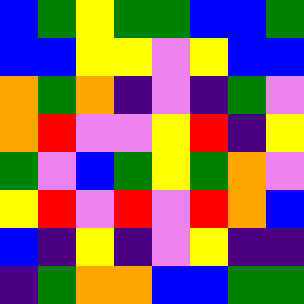[["blue", "green", "yellow", "green", "green", "blue", "blue", "green"], ["blue", "blue", "yellow", "yellow", "violet", "yellow", "blue", "blue"], ["orange", "green", "orange", "indigo", "violet", "indigo", "green", "violet"], ["orange", "red", "violet", "violet", "yellow", "red", "indigo", "yellow"], ["green", "violet", "blue", "green", "yellow", "green", "orange", "violet"], ["yellow", "red", "violet", "red", "violet", "red", "orange", "blue"], ["blue", "indigo", "yellow", "indigo", "violet", "yellow", "indigo", "indigo"], ["indigo", "green", "orange", "orange", "blue", "blue", "green", "green"]]